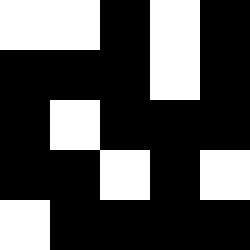[["white", "white", "black", "white", "black"], ["black", "black", "black", "white", "black"], ["black", "white", "black", "black", "black"], ["black", "black", "white", "black", "white"], ["white", "black", "black", "black", "black"]]